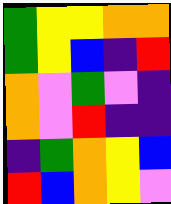[["green", "yellow", "yellow", "orange", "orange"], ["green", "yellow", "blue", "indigo", "red"], ["orange", "violet", "green", "violet", "indigo"], ["orange", "violet", "red", "indigo", "indigo"], ["indigo", "green", "orange", "yellow", "blue"], ["red", "blue", "orange", "yellow", "violet"]]